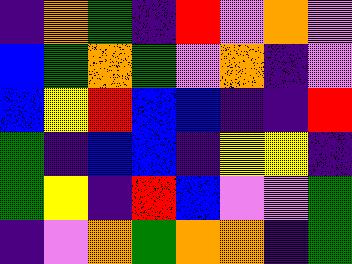[["indigo", "orange", "green", "indigo", "red", "violet", "orange", "violet"], ["blue", "green", "orange", "green", "violet", "orange", "indigo", "violet"], ["blue", "yellow", "red", "blue", "blue", "indigo", "indigo", "red"], ["green", "indigo", "blue", "blue", "indigo", "yellow", "yellow", "indigo"], ["green", "yellow", "indigo", "red", "blue", "violet", "violet", "green"], ["indigo", "violet", "orange", "green", "orange", "orange", "indigo", "green"]]